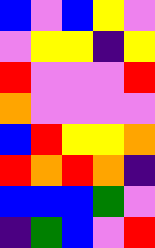[["blue", "violet", "blue", "yellow", "violet"], ["violet", "yellow", "yellow", "indigo", "yellow"], ["red", "violet", "violet", "violet", "red"], ["orange", "violet", "violet", "violet", "violet"], ["blue", "red", "yellow", "yellow", "orange"], ["red", "orange", "red", "orange", "indigo"], ["blue", "blue", "blue", "green", "violet"], ["indigo", "green", "blue", "violet", "red"]]